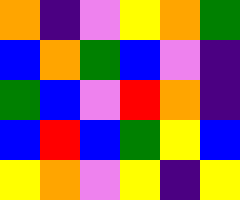[["orange", "indigo", "violet", "yellow", "orange", "green"], ["blue", "orange", "green", "blue", "violet", "indigo"], ["green", "blue", "violet", "red", "orange", "indigo"], ["blue", "red", "blue", "green", "yellow", "blue"], ["yellow", "orange", "violet", "yellow", "indigo", "yellow"]]